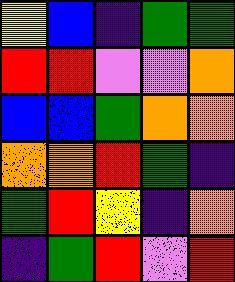[["yellow", "blue", "indigo", "green", "green"], ["red", "red", "violet", "violet", "orange"], ["blue", "blue", "green", "orange", "orange"], ["orange", "orange", "red", "green", "indigo"], ["green", "red", "yellow", "indigo", "orange"], ["indigo", "green", "red", "violet", "red"]]